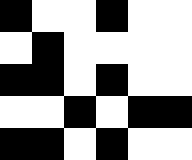[["black", "white", "white", "black", "white", "white"], ["white", "black", "white", "white", "white", "white"], ["black", "black", "white", "black", "white", "white"], ["white", "white", "black", "white", "black", "black"], ["black", "black", "white", "black", "white", "white"]]